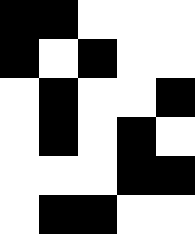[["black", "black", "white", "white", "white"], ["black", "white", "black", "white", "white"], ["white", "black", "white", "white", "black"], ["white", "black", "white", "black", "white"], ["white", "white", "white", "black", "black"], ["white", "black", "black", "white", "white"]]